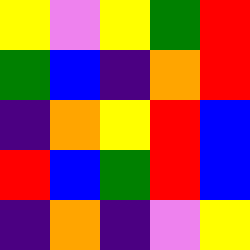[["yellow", "violet", "yellow", "green", "red"], ["green", "blue", "indigo", "orange", "red"], ["indigo", "orange", "yellow", "red", "blue"], ["red", "blue", "green", "red", "blue"], ["indigo", "orange", "indigo", "violet", "yellow"]]